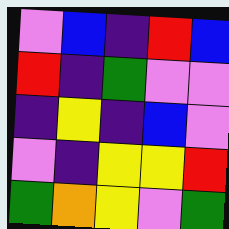[["violet", "blue", "indigo", "red", "blue"], ["red", "indigo", "green", "violet", "violet"], ["indigo", "yellow", "indigo", "blue", "violet"], ["violet", "indigo", "yellow", "yellow", "red"], ["green", "orange", "yellow", "violet", "green"]]